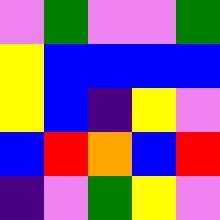[["violet", "green", "violet", "violet", "green"], ["yellow", "blue", "blue", "blue", "blue"], ["yellow", "blue", "indigo", "yellow", "violet"], ["blue", "red", "orange", "blue", "red"], ["indigo", "violet", "green", "yellow", "violet"]]